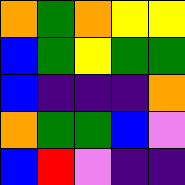[["orange", "green", "orange", "yellow", "yellow"], ["blue", "green", "yellow", "green", "green"], ["blue", "indigo", "indigo", "indigo", "orange"], ["orange", "green", "green", "blue", "violet"], ["blue", "red", "violet", "indigo", "indigo"]]